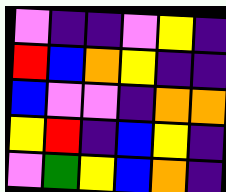[["violet", "indigo", "indigo", "violet", "yellow", "indigo"], ["red", "blue", "orange", "yellow", "indigo", "indigo"], ["blue", "violet", "violet", "indigo", "orange", "orange"], ["yellow", "red", "indigo", "blue", "yellow", "indigo"], ["violet", "green", "yellow", "blue", "orange", "indigo"]]